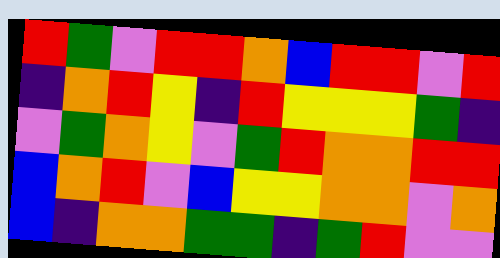[["red", "green", "violet", "red", "red", "orange", "blue", "red", "red", "violet", "red"], ["indigo", "orange", "red", "yellow", "indigo", "red", "yellow", "yellow", "yellow", "green", "indigo"], ["violet", "green", "orange", "yellow", "violet", "green", "red", "orange", "orange", "red", "red"], ["blue", "orange", "red", "violet", "blue", "yellow", "yellow", "orange", "orange", "violet", "orange"], ["blue", "indigo", "orange", "orange", "green", "green", "indigo", "green", "red", "violet", "violet"]]